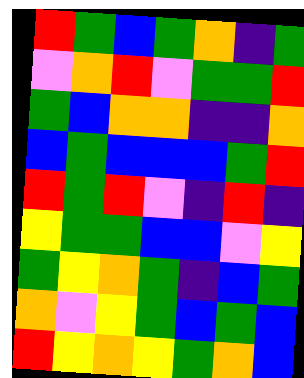[["red", "green", "blue", "green", "orange", "indigo", "green"], ["violet", "orange", "red", "violet", "green", "green", "red"], ["green", "blue", "orange", "orange", "indigo", "indigo", "orange"], ["blue", "green", "blue", "blue", "blue", "green", "red"], ["red", "green", "red", "violet", "indigo", "red", "indigo"], ["yellow", "green", "green", "blue", "blue", "violet", "yellow"], ["green", "yellow", "orange", "green", "indigo", "blue", "green"], ["orange", "violet", "yellow", "green", "blue", "green", "blue"], ["red", "yellow", "orange", "yellow", "green", "orange", "blue"]]